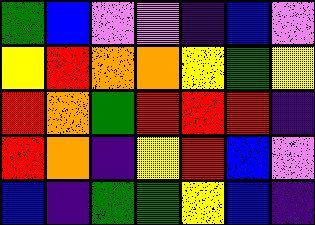[["green", "blue", "violet", "violet", "indigo", "blue", "violet"], ["yellow", "red", "orange", "orange", "yellow", "green", "yellow"], ["red", "orange", "green", "red", "red", "red", "indigo"], ["red", "orange", "indigo", "yellow", "red", "blue", "violet"], ["blue", "indigo", "green", "green", "yellow", "blue", "indigo"]]